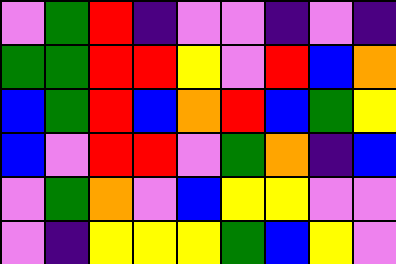[["violet", "green", "red", "indigo", "violet", "violet", "indigo", "violet", "indigo"], ["green", "green", "red", "red", "yellow", "violet", "red", "blue", "orange"], ["blue", "green", "red", "blue", "orange", "red", "blue", "green", "yellow"], ["blue", "violet", "red", "red", "violet", "green", "orange", "indigo", "blue"], ["violet", "green", "orange", "violet", "blue", "yellow", "yellow", "violet", "violet"], ["violet", "indigo", "yellow", "yellow", "yellow", "green", "blue", "yellow", "violet"]]